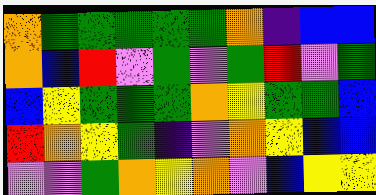[["orange", "green", "green", "green", "green", "green", "orange", "indigo", "blue", "blue"], ["orange", "blue", "red", "violet", "green", "violet", "green", "red", "violet", "green"], ["blue", "yellow", "green", "green", "green", "orange", "yellow", "green", "green", "blue"], ["red", "orange", "yellow", "green", "indigo", "violet", "orange", "yellow", "blue", "blue"], ["violet", "violet", "green", "orange", "yellow", "orange", "violet", "blue", "yellow", "yellow"]]